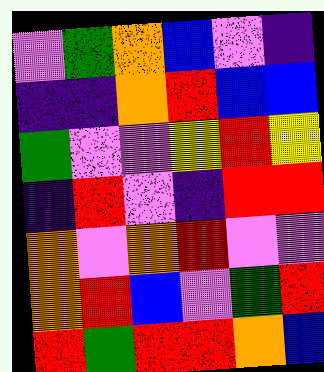[["violet", "green", "orange", "blue", "violet", "indigo"], ["indigo", "indigo", "orange", "red", "blue", "blue"], ["green", "violet", "violet", "yellow", "red", "yellow"], ["indigo", "red", "violet", "indigo", "red", "red"], ["orange", "violet", "orange", "red", "violet", "violet"], ["orange", "red", "blue", "violet", "green", "red"], ["red", "green", "red", "red", "orange", "blue"]]